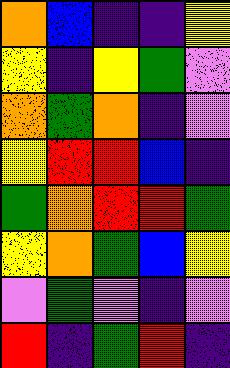[["orange", "blue", "indigo", "indigo", "yellow"], ["yellow", "indigo", "yellow", "green", "violet"], ["orange", "green", "orange", "indigo", "violet"], ["yellow", "red", "red", "blue", "indigo"], ["green", "orange", "red", "red", "green"], ["yellow", "orange", "green", "blue", "yellow"], ["violet", "green", "violet", "indigo", "violet"], ["red", "indigo", "green", "red", "indigo"]]